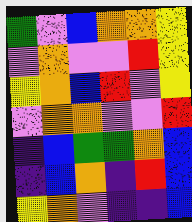[["green", "violet", "blue", "orange", "orange", "yellow"], ["violet", "orange", "violet", "violet", "red", "yellow"], ["yellow", "orange", "blue", "red", "violet", "yellow"], ["violet", "orange", "orange", "violet", "violet", "red"], ["indigo", "blue", "green", "green", "orange", "blue"], ["indigo", "blue", "orange", "indigo", "red", "blue"], ["yellow", "orange", "violet", "indigo", "indigo", "blue"]]